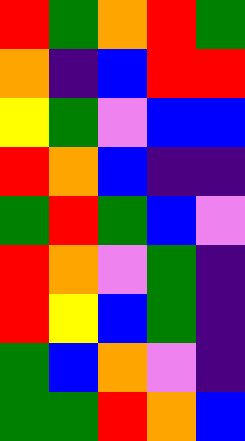[["red", "green", "orange", "red", "green"], ["orange", "indigo", "blue", "red", "red"], ["yellow", "green", "violet", "blue", "blue"], ["red", "orange", "blue", "indigo", "indigo"], ["green", "red", "green", "blue", "violet"], ["red", "orange", "violet", "green", "indigo"], ["red", "yellow", "blue", "green", "indigo"], ["green", "blue", "orange", "violet", "indigo"], ["green", "green", "red", "orange", "blue"]]